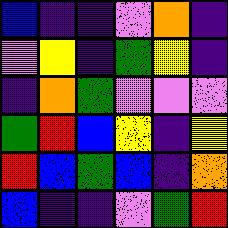[["blue", "indigo", "indigo", "violet", "orange", "indigo"], ["violet", "yellow", "indigo", "green", "yellow", "indigo"], ["indigo", "orange", "green", "violet", "violet", "violet"], ["green", "red", "blue", "yellow", "indigo", "yellow"], ["red", "blue", "green", "blue", "indigo", "orange"], ["blue", "indigo", "indigo", "violet", "green", "red"]]